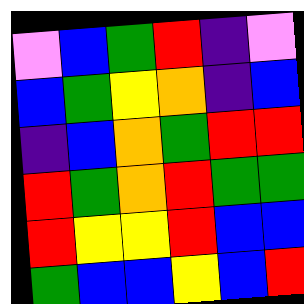[["violet", "blue", "green", "red", "indigo", "violet"], ["blue", "green", "yellow", "orange", "indigo", "blue"], ["indigo", "blue", "orange", "green", "red", "red"], ["red", "green", "orange", "red", "green", "green"], ["red", "yellow", "yellow", "red", "blue", "blue"], ["green", "blue", "blue", "yellow", "blue", "red"]]